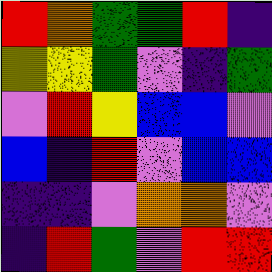[["red", "orange", "green", "green", "red", "indigo"], ["yellow", "yellow", "green", "violet", "indigo", "green"], ["violet", "red", "yellow", "blue", "blue", "violet"], ["blue", "indigo", "red", "violet", "blue", "blue"], ["indigo", "indigo", "violet", "orange", "orange", "violet"], ["indigo", "red", "green", "violet", "red", "red"]]